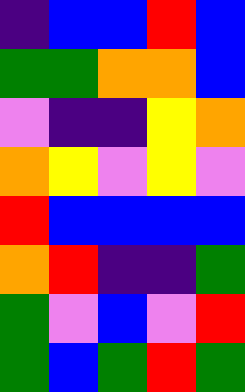[["indigo", "blue", "blue", "red", "blue"], ["green", "green", "orange", "orange", "blue"], ["violet", "indigo", "indigo", "yellow", "orange"], ["orange", "yellow", "violet", "yellow", "violet"], ["red", "blue", "blue", "blue", "blue"], ["orange", "red", "indigo", "indigo", "green"], ["green", "violet", "blue", "violet", "red"], ["green", "blue", "green", "red", "green"]]